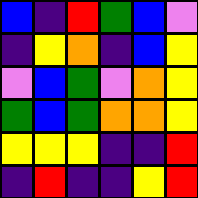[["blue", "indigo", "red", "green", "blue", "violet"], ["indigo", "yellow", "orange", "indigo", "blue", "yellow"], ["violet", "blue", "green", "violet", "orange", "yellow"], ["green", "blue", "green", "orange", "orange", "yellow"], ["yellow", "yellow", "yellow", "indigo", "indigo", "red"], ["indigo", "red", "indigo", "indigo", "yellow", "red"]]